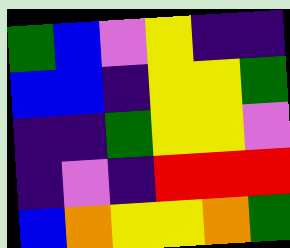[["green", "blue", "violet", "yellow", "indigo", "indigo"], ["blue", "blue", "indigo", "yellow", "yellow", "green"], ["indigo", "indigo", "green", "yellow", "yellow", "violet"], ["indigo", "violet", "indigo", "red", "red", "red"], ["blue", "orange", "yellow", "yellow", "orange", "green"]]